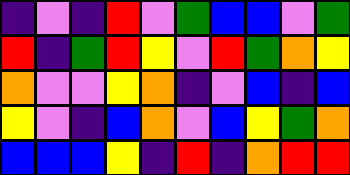[["indigo", "violet", "indigo", "red", "violet", "green", "blue", "blue", "violet", "green"], ["red", "indigo", "green", "red", "yellow", "violet", "red", "green", "orange", "yellow"], ["orange", "violet", "violet", "yellow", "orange", "indigo", "violet", "blue", "indigo", "blue"], ["yellow", "violet", "indigo", "blue", "orange", "violet", "blue", "yellow", "green", "orange"], ["blue", "blue", "blue", "yellow", "indigo", "red", "indigo", "orange", "red", "red"]]